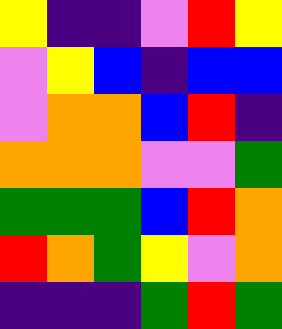[["yellow", "indigo", "indigo", "violet", "red", "yellow"], ["violet", "yellow", "blue", "indigo", "blue", "blue"], ["violet", "orange", "orange", "blue", "red", "indigo"], ["orange", "orange", "orange", "violet", "violet", "green"], ["green", "green", "green", "blue", "red", "orange"], ["red", "orange", "green", "yellow", "violet", "orange"], ["indigo", "indigo", "indigo", "green", "red", "green"]]